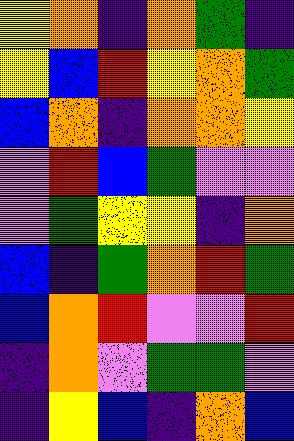[["yellow", "orange", "indigo", "orange", "green", "indigo"], ["yellow", "blue", "red", "yellow", "orange", "green"], ["blue", "orange", "indigo", "orange", "orange", "yellow"], ["violet", "red", "blue", "green", "violet", "violet"], ["violet", "green", "yellow", "yellow", "indigo", "orange"], ["blue", "indigo", "green", "orange", "red", "green"], ["blue", "orange", "red", "violet", "violet", "red"], ["indigo", "orange", "violet", "green", "green", "violet"], ["indigo", "yellow", "blue", "indigo", "orange", "blue"]]